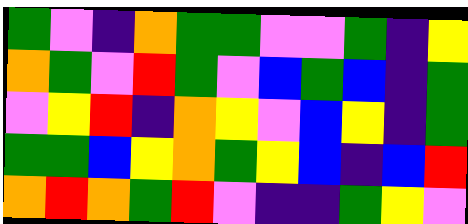[["green", "violet", "indigo", "orange", "green", "green", "violet", "violet", "green", "indigo", "yellow"], ["orange", "green", "violet", "red", "green", "violet", "blue", "green", "blue", "indigo", "green"], ["violet", "yellow", "red", "indigo", "orange", "yellow", "violet", "blue", "yellow", "indigo", "green"], ["green", "green", "blue", "yellow", "orange", "green", "yellow", "blue", "indigo", "blue", "red"], ["orange", "red", "orange", "green", "red", "violet", "indigo", "indigo", "green", "yellow", "violet"]]